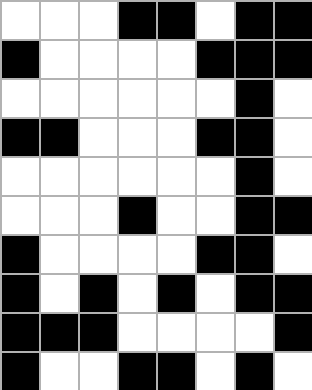[["white", "white", "white", "black", "black", "white", "black", "black"], ["black", "white", "white", "white", "white", "black", "black", "black"], ["white", "white", "white", "white", "white", "white", "black", "white"], ["black", "black", "white", "white", "white", "black", "black", "white"], ["white", "white", "white", "white", "white", "white", "black", "white"], ["white", "white", "white", "black", "white", "white", "black", "black"], ["black", "white", "white", "white", "white", "black", "black", "white"], ["black", "white", "black", "white", "black", "white", "black", "black"], ["black", "black", "black", "white", "white", "white", "white", "black"], ["black", "white", "white", "black", "black", "white", "black", "white"]]